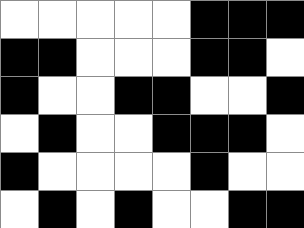[["white", "white", "white", "white", "white", "black", "black", "black"], ["black", "black", "white", "white", "white", "black", "black", "white"], ["black", "white", "white", "black", "black", "white", "white", "black"], ["white", "black", "white", "white", "black", "black", "black", "white"], ["black", "white", "white", "white", "white", "black", "white", "white"], ["white", "black", "white", "black", "white", "white", "black", "black"]]